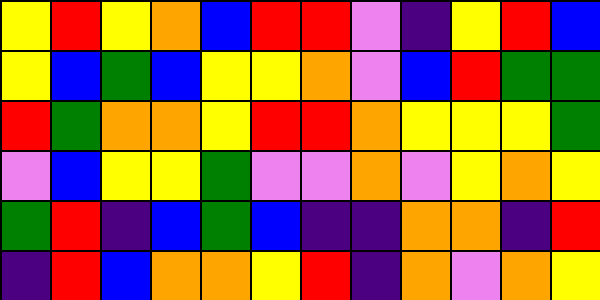[["yellow", "red", "yellow", "orange", "blue", "red", "red", "violet", "indigo", "yellow", "red", "blue"], ["yellow", "blue", "green", "blue", "yellow", "yellow", "orange", "violet", "blue", "red", "green", "green"], ["red", "green", "orange", "orange", "yellow", "red", "red", "orange", "yellow", "yellow", "yellow", "green"], ["violet", "blue", "yellow", "yellow", "green", "violet", "violet", "orange", "violet", "yellow", "orange", "yellow"], ["green", "red", "indigo", "blue", "green", "blue", "indigo", "indigo", "orange", "orange", "indigo", "red"], ["indigo", "red", "blue", "orange", "orange", "yellow", "red", "indigo", "orange", "violet", "orange", "yellow"]]